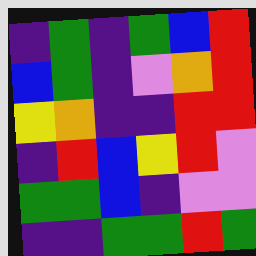[["indigo", "green", "indigo", "green", "blue", "red"], ["blue", "green", "indigo", "violet", "orange", "red"], ["yellow", "orange", "indigo", "indigo", "red", "red"], ["indigo", "red", "blue", "yellow", "red", "violet"], ["green", "green", "blue", "indigo", "violet", "violet"], ["indigo", "indigo", "green", "green", "red", "green"]]